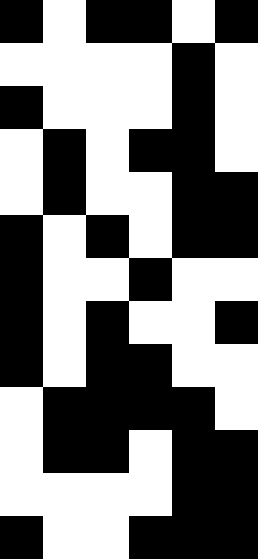[["black", "white", "black", "black", "white", "black"], ["white", "white", "white", "white", "black", "white"], ["black", "white", "white", "white", "black", "white"], ["white", "black", "white", "black", "black", "white"], ["white", "black", "white", "white", "black", "black"], ["black", "white", "black", "white", "black", "black"], ["black", "white", "white", "black", "white", "white"], ["black", "white", "black", "white", "white", "black"], ["black", "white", "black", "black", "white", "white"], ["white", "black", "black", "black", "black", "white"], ["white", "black", "black", "white", "black", "black"], ["white", "white", "white", "white", "black", "black"], ["black", "white", "white", "black", "black", "black"]]